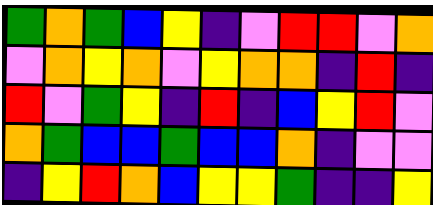[["green", "orange", "green", "blue", "yellow", "indigo", "violet", "red", "red", "violet", "orange"], ["violet", "orange", "yellow", "orange", "violet", "yellow", "orange", "orange", "indigo", "red", "indigo"], ["red", "violet", "green", "yellow", "indigo", "red", "indigo", "blue", "yellow", "red", "violet"], ["orange", "green", "blue", "blue", "green", "blue", "blue", "orange", "indigo", "violet", "violet"], ["indigo", "yellow", "red", "orange", "blue", "yellow", "yellow", "green", "indigo", "indigo", "yellow"]]